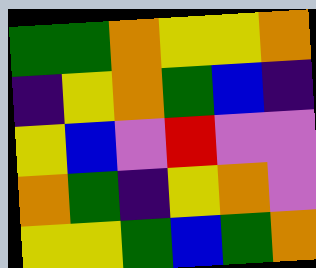[["green", "green", "orange", "yellow", "yellow", "orange"], ["indigo", "yellow", "orange", "green", "blue", "indigo"], ["yellow", "blue", "violet", "red", "violet", "violet"], ["orange", "green", "indigo", "yellow", "orange", "violet"], ["yellow", "yellow", "green", "blue", "green", "orange"]]